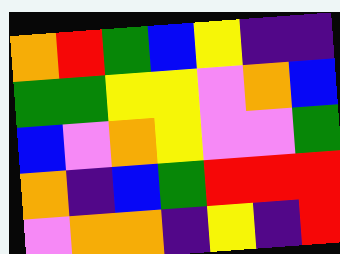[["orange", "red", "green", "blue", "yellow", "indigo", "indigo"], ["green", "green", "yellow", "yellow", "violet", "orange", "blue"], ["blue", "violet", "orange", "yellow", "violet", "violet", "green"], ["orange", "indigo", "blue", "green", "red", "red", "red"], ["violet", "orange", "orange", "indigo", "yellow", "indigo", "red"]]